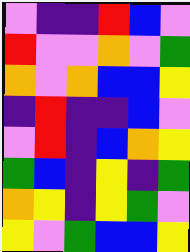[["violet", "indigo", "indigo", "red", "blue", "violet"], ["red", "violet", "violet", "orange", "violet", "green"], ["orange", "violet", "orange", "blue", "blue", "yellow"], ["indigo", "red", "indigo", "indigo", "blue", "violet"], ["violet", "red", "indigo", "blue", "orange", "yellow"], ["green", "blue", "indigo", "yellow", "indigo", "green"], ["orange", "yellow", "indigo", "yellow", "green", "violet"], ["yellow", "violet", "green", "blue", "blue", "yellow"]]